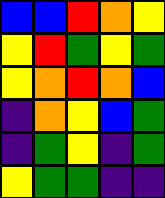[["blue", "blue", "red", "orange", "yellow"], ["yellow", "red", "green", "yellow", "green"], ["yellow", "orange", "red", "orange", "blue"], ["indigo", "orange", "yellow", "blue", "green"], ["indigo", "green", "yellow", "indigo", "green"], ["yellow", "green", "green", "indigo", "indigo"]]